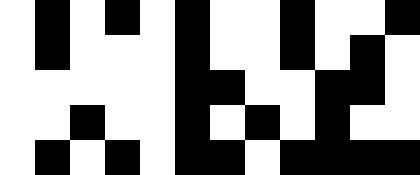[["white", "black", "white", "black", "white", "black", "white", "white", "black", "white", "white", "black"], ["white", "black", "white", "white", "white", "black", "white", "white", "black", "white", "black", "white"], ["white", "white", "white", "white", "white", "black", "black", "white", "white", "black", "black", "white"], ["white", "white", "black", "white", "white", "black", "white", "black", "white", "black", "white", "white"], ["white", "black", "white", "black", "white", "black", "black", "white", "black", "black", "black", "black"]]